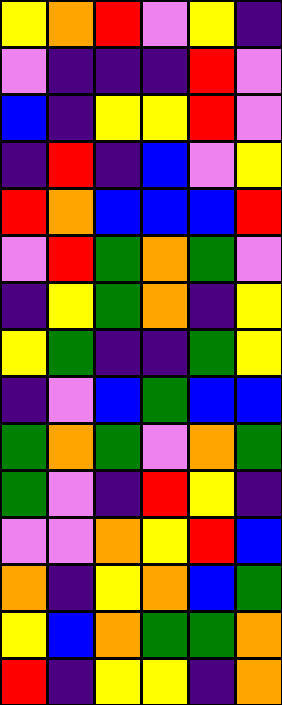[["yellow", "orange", "red", "violet", "yellow", "indigo"], ["violet", "indigo", "indigo", "indigo", "red", "violet"], ["blue", "indigo", "yellow", "yellow", "red", "violet"], ["indigo", "red", "indigo", "blue", "violet", "yellow"], ["red", "orange", "blue", "blue", "blue", "red"], ["violet", "red", "green", "orange", "green", "violet"], ["indigo", "yellow", "green", "orange", "indigo", "yellow"], ["yellow", "green", "indigo", "indigo", "green", "yellow"], ["indigo", "violet", "blue", "green", "blue", "blue"], ["green", "orange", "green", "violet", "orange", "green"], ["green", "violet", "indigo", "red", "yellow", "indigo"], ["violet", "violet", "orange", "yellow", "red", "blue"], ["orange", "indigo", "yellow", "orange", "blue", "green"], ["yellow", "blue", "orange", "green", "green", "orange"], ["red", "indigo", "yellow", "yellow", "indigo", "orange"]]